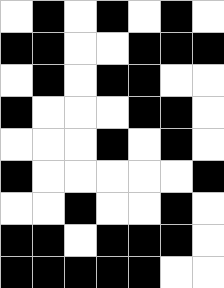[["white", "black", "white", "black", "white", "black", "white"], ["black", "black", "white", "white", "black", "black", "black"], ["white", "black", "white", "black", "black", "white", "white"], ["black", "white", "white", "white", "black", "black", "white"], ["white", "white", "white", "black", "white", "black", "white"], ["black", "white", "white", "white", "white", "white", "black"], ["white", "white", "black", "white", "white", "black", "white"], ["black", "black", "white", "black", "black", "black", "white"], ["black", "black", "black", "black", "black", "white", "white"]]